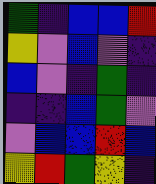[["green", "indigo", "blue", "blue", "red"], ["yellow", "violet", "blue", "violet", "indigo"], ["blue", "violet", "indigo", "green", "indigo"], ["indigo", "indigo", "blue", "green", "violet"], ["violet", "blue", "blue", "red", "blue"], ["yellow", "red", "green", "yellow", "indigo"]]